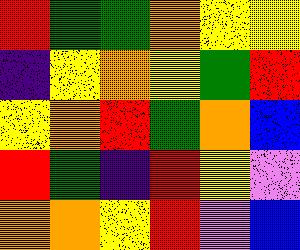[["red", "green", "green", "orange", "yellow", "yellow"], ["indigo", "yellow", "orange", "yellow", "green", "red"], ["yellow", "orange", "red", "green", "orange", "blue"], ["red", "green", "indigo", "red", "yellow", "violet"], ["orange", "orange", "yellow", "red", "violet", "blue"]]